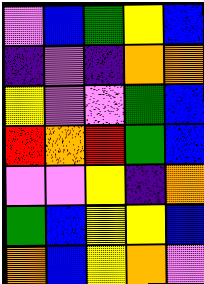[["violet", "blue", "green", "yellow", "blue"], ["indigo", "violet", "indigo", "orange", "orange"], ["yellow", "violet", "violet", "green", "blue"], ["red", "orange", "red", "green", "blue"], ["violet", "violet", "yellow", "indigo", "orange"], ["green", "blue", "yellow", "yellow", "blue"], ["orange", "blue", "yellow", "orange", "violet"]]